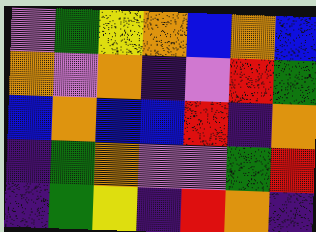[["violet", "green", "yellow", "orange", "blue", "orange", "blue"], ["orange", "violet", "orange", "indigo", "violet", "red", "green"], ["blue", "orange", "blue", "blue", "red", "indigo", "orange"], ["indigo", "green", "orange", "violet", "violet", "green", "red"], ["indigo", "green", "yellow", "indigo", "red", "orange", "indigo"]]